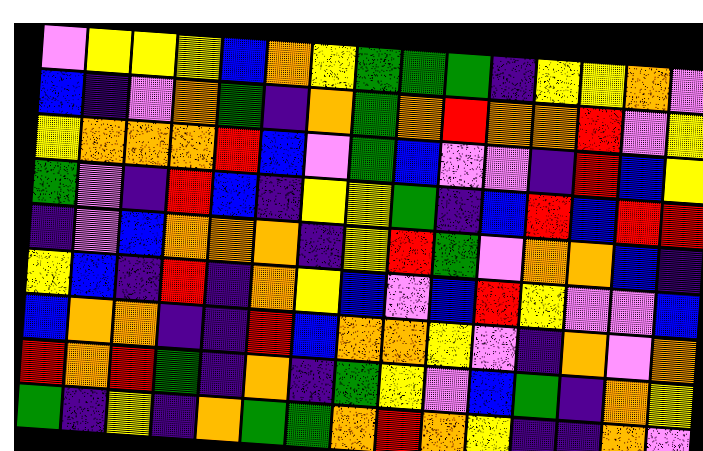[["violet", "yellow", "yellow", "yellow", "blue", "orange", "yellow", "green", "green", "green", "indigo", "yellow", "yellow", "orange", "violet"], ["blue", "indigo", "violet", "orange", "green", "indigo", "orange", "green", "orange", "red", "orange", "orange", "red", "violet", "yellow"], ["yellow", "orange", "orange", "orange", "red", "blue", "violet", "green", "blue", "violet", "violet", "indigo", "red", "blue", "yellow"], ["green", "violet", "indigo", "red", "blue", "indigo", "yellow", "yellow", "green", "indigo", "blue", "red", "blue", "red", "red"], ["indigo", "violet", "blue", "orange", "orange", "orange", "indigo", "yellow", "red", "green", "violet", "orange", "orange", "blue", "indigo"], ["yellow", "blue", "indigo", "red", "indigo", "orange", "yellow", "blue", "violet", "blue", "red", "yellow", "violet", "violet", "blue"], ["blue", "orange", "orange", "indigo", "indigo", "red", "blue", "orange", "orange", "yellow", "violet", "indigo", "orange", "violet", "orange"], ["red", "orange", "red", "green", "indigo", "orange", "indigo", "green", "yellow", "violet", "blue", "green", "indigo", "orange", "yellow"], ["green", "indigo", "yellow", "indigo", "orange", "green", "green", "orange", "red", "orange", "yellow", "indigo", "indigo", "orange", "violet"]]